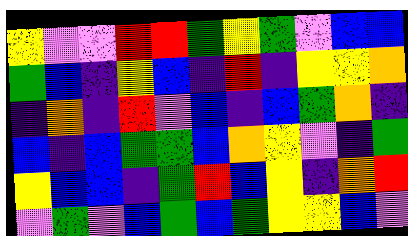[["yellow", "violet", "violet", "red", "red", "green", "yellow", "green", "violet", "blue", "blue"], ["green", "blue", "indigo", "yellow", "blue", "indigo", "red", "indigo", "yellow", "yellow", "orange"], ["indigo", "orange", "indigo", "red", "violet", "blue", "indigo", "blue", "green", "orange", "indigo"], ["blue", "indigo", "blue", "green", "green", "blue", "orange", "yellow", "violet", "indigo", "green"], ["yellow", "blue", "blue", "indigo", "green", "red", "blue", "yellow", "indigo", "orange", "red"], ["violet", "green", "violet", "blue", "green", "blue", "green", "yellow", "yellow", "blue", "violet"]]